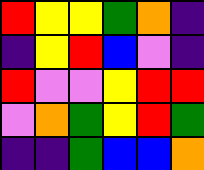[["red", "yellow", "yellow", "green", "orange", "indigo"], ["indigo", "yellow", "red", "blue", "violet", "indigo"], ["red", "violet", "violet", "yellow", "red", "red"], ["violet", "orange", "green", "yellow", "red", "green"], ["indigo", "indigo", "green", "blue", "blue", "orange"]]